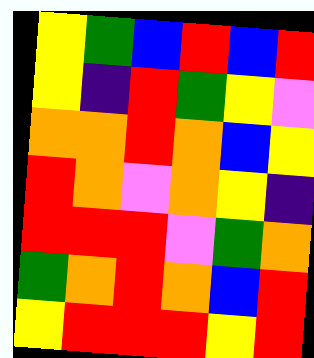[["yellow", "green", "blue", "red", "blue", "red"], ["yellow", "indigo", "red", "green", "yellow", "violet"], ["orange", "orange", "red", "orange", "blue", "yellow"], ["red", "orange", "violet", "orange", "yellow", "indigo"], ["red", "red", "red", "violet", "green", "orange"], ["green", "orange", "red", "orange", "blue", "red"], ["yellow", "red", "red", "red", "yellow", "red"]]